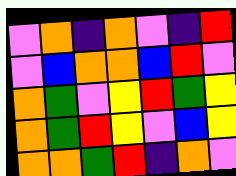[["violet", "orange", "indigo", "orange", "violet", "indigo", "red"], ["violet", "blue", "orange", "orange", "blue", "red", "violet"], ["orange", "green", "violet", "yellow", "red", "green", "yellow"], ["orange", "green", "red", "yellow", "violet", "blue", "yellow"], ["orange", "orange", "green", "red", "indigo", "orange", "violet"]]